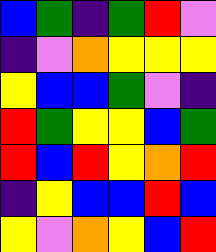[["blue", "green", "indigo", "green", "red", "violet"], ["indigo", "violet", "orange", "yellow", "yellow", "yellow"], ["yellow", "blue", "blue", "green", "violet", "indigo"], ["red", "green", "yellow", "yellow", "blue", "green"], ["red", "blue", "red", "yellow", "orange", "red"], ["indigo", "yellow", "blue", "blue", "red", "blue"], ["yellow", "violet", "orange", "yellow", "blue", "red"]]